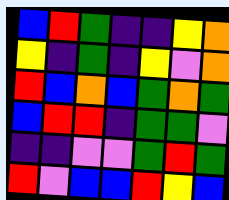[["blue", "red", "green", "indigo", "indigo", "yellow", "orange"], ["yellow", "indigo", "green", "indigo", "yellow", "violet", "orange"], ["red", "blue", "orange", "blue", "green", "orange", "green"], ["blue", "red", "red", "indigo", "green", "green", "violet"], ["indigo", "indigo", "violet", "violet", "green", "red", "green"], ["red", "violet", "blue", "blue", "red", "yellow", "blue"]]